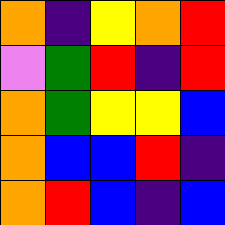[["orange", "indigo", "yellow", "orange", "red"], ["violet", "green", "red", "indigo", "red"], ["orange", "green", "yellow", "yellow", "blue"], ["orange", "blue", "blue", "red", "indigo"], ["orange", "red", "blue", "indigo", "blue"]]